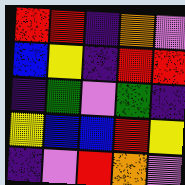[["red", "red", "indigo", "orange", "violet"], ["blue", "yellow", "indigo", "red", "red"], ["indigo", "green", "violet", "green", "indigo"], ["yellow", "blue", "blue", "red", "yellow"], ["indigo", "violet", "red", "orange", "violet"]]